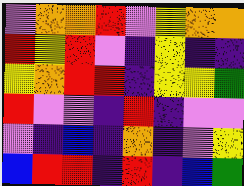[["violet", "orange", "orange", "red", "violet", "yellow", "orange", "orange"], ["red", "yellow", "red", "violet", "indigo", "yellow", "indigo", "indigo"], ["yellow", "orange", "red", "red", "indigo", "yellow", "yellow", "green"], ["red", "violet", "violet", "indigo", "red", "indigo", "violet", "violet"], ["violet", "indigo", "blue", "indigo", "orange", "indigo", "violet", "yellow"], ["blue", "red", "red", "indigo", "red", "indigo", "blue", "green"]]